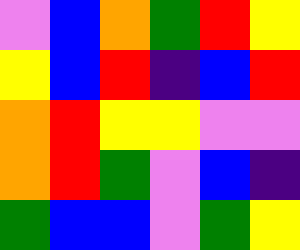[["violet", "blue", "orange", "green", "red", "yellow"], ["yellow", "blue", "red", "indigo", "blue", "red"], ["orange", "red", "yellow", "yellow", "violet", "violet"], ["orange", "red", "green", "violet", "blue", "indigo"], ["green", "blue", "blue", "violet", "green", "yellow"]]